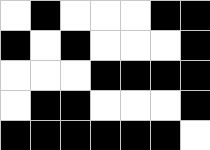[["white", "black", "white", "white", "white", "black", "black"], ["black", "white", "black", "white", "white", "white", "black"], ["white", "white", "white", "black", "black", "black", "black"], ["white", "black", "black", "white", "white", "white", "black"], ["black", "black", "black", "black", "black", "black", "white"]]